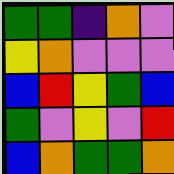[["green", "green", "indigo", "orange", "violet"], ["yellow", "orange", "violet", "violet", "violet"], ["blue", "red", "yellow", "green", "blue"], ["green", "violet", "yellow", "violet", "red"], ["blue", "orange", "green", "green", "orange"]]